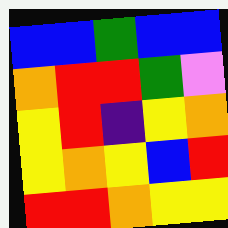[["blue", "blue", "green", "blue", "blue"], ["orange", "red", "red", "green", "violet"], ["yellow", "red", "indigo", "yellow", "orange"], ["yellow", "orange", "yellow", "blue", "red"], ["red", "red", "orange", "yellow", "yellow"]]